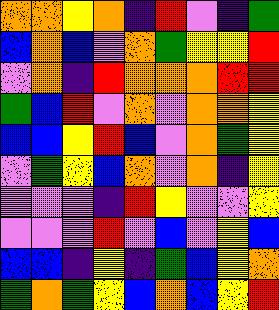[["orange", "orange", "yellow", "orange", "indigo", "red", "violet", "indigo", "green"], ["blue", "orange", "blue", "violet", "orange", "green", "yellow", "yellow", "red"], ["violet", "orange", "indigo", "red", "orange", "orange", "orange", "red", "red"], ["green", "blue", "red", "violet", "orange", "violet", "orange", "orange", "yellow"], ["blue", "blue", "yellow", "red", "blue", "violet", "orange", "green", "yellow"], ["violet", "green", "yellow", "blue", "orange", "violet", "orange", "indigo", "yellow"], ["violet", "violet", "violet", "indigo", "red", "yellow", "violet", "violet", "yellow"], ["violet", "violet", "violet", "red", "violet", "blue", "violet", "yellow", "blue"], ["blue", "blue", "indigo", "yellow", "indigo", "green", "blue", "yellow", "orange"], ["green", "orange", "green", "yellow", "blue", "orange", "blue", "yellow", "red"]]